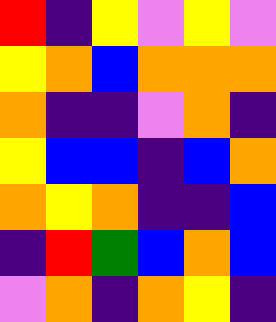[["red", "indigo", "yellow", "violet", "yellow", "violet"], ["yellow", "orange", "blue", "orange", "orange", "orange"], ["orange", "indigo", "indigo", "violet", "orange", "indigo"], ["yellow", "blue", "blue", "indigo", "blue", "orange"], ["orange", "yellow", "orange", "indigo", "indigo", "blue"], ["indigo", "red", "green", "blue", "orange", "blue"], ["violet", "orange", "indigo", "orange", "yellow", "indigo"]]